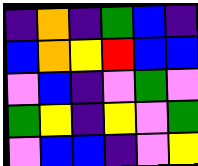[["indigo", "orange", "indigo", "green", "blue", "indigo"], ["blue", "orange", "yellow", "red", "blue", "blue"], ["violet", "blue", "indigo", "violet", "green", "violet"], ["green", "yellow", "indigo", "yellow", "violet", "green"], ["violet", "blue", "blue", "indigo", "violet", "yellow"]]